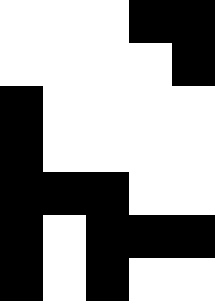[["white", "white", "white", "black", "black"], ["white", "white", "white", "white", "black"], ["black", "white", "white", "white", "white"], ["black", "white", "white", "white", "white"], ["black", "black", "black", "white", "white"], ["black", "white", "black", "black", "black"], ["black", "white", "black", "white", "white"]]